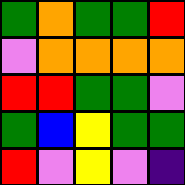[["green", "orange", "green", "green", "red"], ["violet", "orange", "orange", "orange", "orange"], ["red", "red", "green", "green", "violet"], ["green", "blue", "yellow", "green", "green"], ["red", "violet", "yellow", "violet", "indigo"]]